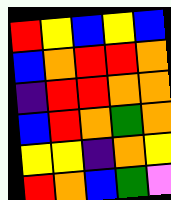[["red", "yellow", "blue", "yellow", "blue"], ["blue", "orange", "red", "red", "orange"], ["indigo", "red", "red", "orange", "orange"], ["blue", "red", "orange", "green", "orange"], ["yellow", "yellow", "indigo", "orange", "yellow"], ["red", "orange", "blue", "green", "violet"]]